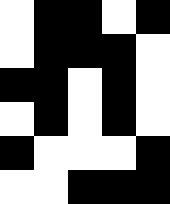[["white", "black", "black", "white", "black"], ["white", "black", "black", "black", "white"], ["black", "black", "white", "black", "white"], ["white", "black", "white", "black", "white"], ["black", "white", "white", "white", "black"], ["white", "white", "black", "black", "black"]]